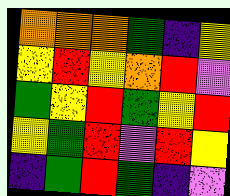[["orange", "orange", "orange", "green", "indigo", "yellow"], ["yellow", "red", "yellow", "orange", "red", "violet"], ["green", "yellow", "red", "green", "yellow", "red"], ["yellow", "green", "red", "violet", "red", "yellow"], ["indigo", "green", "red", "green", "indigo", "violet"]]